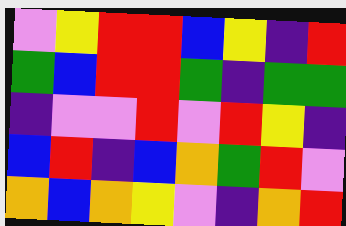[["violet", "yellow", "red", "red", "blue", "yellow", "indigo", "red"], ["green", "blue", "red", "red", "green", "indigo", "green", "green"], ["indigo", "violet", "violet", "red", "violet", "red", "yellow", "indigo"], ["blue", "red", "indigo", "blue", "orange", "green", "red", "violet"], ["orange", "blue", "orange", "yellow", "violet", "indigo", "orange", "red"]]